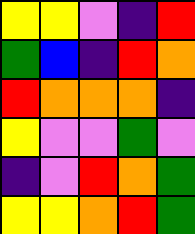[["yellow", "yellow", "violet", "indigo", "red"], ["green", "blue", "indigo", "red", "orange"], ["red", "orange", "orange", "orange", "indigo"], ["yellow", "violet", "violet", "green", "violet"], ["indigo", "violet", "red", "orange", "green"], ["yellow", "yellow", "orange", "red", "green"]]